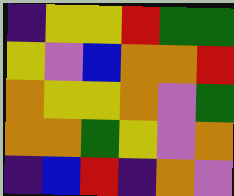[["indigo", "yellow", "yellow", "red", "green", "green"], ["yellow", "violet", "blue", "orange", "orange", "red"], ["orange", "yellow", "yellow", "orange", "violet", "green"], ["orange", "orange", "green", "yellow", "violet", "orange"], ["indigo", "blue", "red", "indigo", "orange", "violet"]]